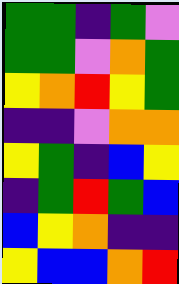[["green", "green", "indigo", "green", "violet"], ["green", "green", "violet", "orange", "green"], ["yellow", "orange", "red", "yellow", "green"], ["indigo", "indigo", "violet", "orange", "orange"], ["yellow", "green", "indigo", "blue", "yellow"], ["indigo", "green", "red", "green", "blue"], ["blue", "yellow", "orange", "indigo", "indigo"], ["yellow", "blue", "blue", "orange", "red"]]